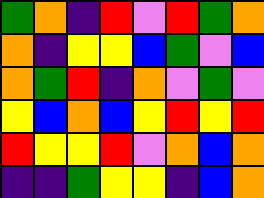[["green", "orange", "indigo", "red", "violet", "red", "green", "orange"], ["orange", "indigo", "yellow", "yellow", "blue", "green", "violet", "blue"], ["orange", "green", "red", "indigo", "orange", "violet", "green", "violet"], ["yellow", "blue", "orange", "blue", "yellow", "red", "yellow", "red"], ["red", "yellow", "yellow", "red", "violet", "orange", "blue", "orange"], ["indigo", "indigo", "green", "yellow", "yellow", "indigo", "blue", "orange"]]